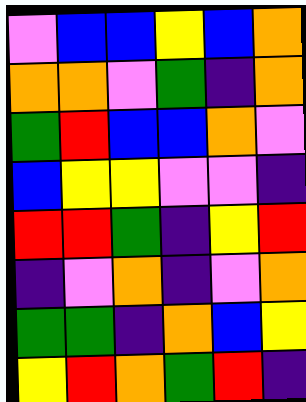[["violet", "blue", "blue", "yellow", "blue", "orange"], ["orange", "orange", "violet", "green", "indigo", "orange"], ["green", "red", "blue", "blue", "orange", "violet"], ["blue", "yellow", "yellow", "violet", "violet", "indigo"], ["red", "red", "green", "indigo", "yellow", "red"], ["indigo", "violet", "orange", "indigo", "violet", "orange"], ["green", "green", "indigo", "orange", "blue", "yellow"], ["yellow", "red", "orange", "green", "red", "indigo"]]